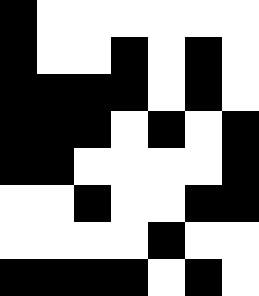[["black", "white", "white", "white", "white", "white", "white"], ["black", "white", "white", "black", "white", "black", "white"], ["black", "black", "black", "black", "white", "black", "white"], ["black", "black", "black", "white", "black", "white", "black"], ["black", "black", "white", "white", "white", "white", "black"], ["white", "white", "black", "white", "white", "black", "black"], ["white", "white", "white", "white", "black", "white", "white"], ["black", "black", "black", "black", "white", "black", "white"]]